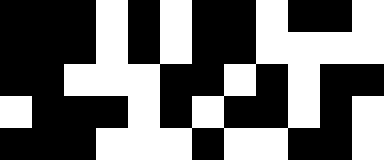[["black", "black", "black", "white", "black", "white", "black", "black", "white", "black", "black", "white"], ["black", "black", "black", "white", "black", "white", "black", "black", "white", "white", "white", "white"], ["black", "black", "white", "white", "white", "black", "black", "white", "black", "white", "black", "black"], ["white", "black", "black", "black", "white", "black", "white", "black", "black", "white", "black", "white"], ["black", "black", "black", "white", "white", "white", "black", "white", "white", "black", "black", "white"]]